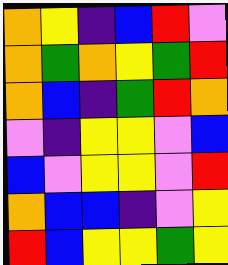[["orange", "yellow", "indigo", "blue", "red", "violet"], ["orange", "green", "orange", "yellow", "green", "red"], ["orange", "blue", "indigo", "green", "red", "orange"], ["violet", "indigo", "yellow", "yellow", "violet", "blue"], ["blue", "violet", "yellow", "yellow", "violet", "red"], ["orange", "blue", "blue", "indigo", "violet", "yellow"], ["red", "blue", "yellow", "yellow", "green", "yellow"]]